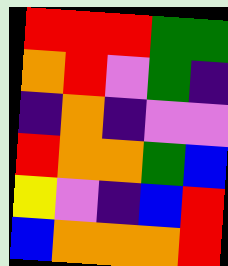[["red", "red", "red", "green", "green"], ["orange", "red", "violet", "green", "indigo"], ["indigo", "orange", "indigo", "violet", "violet"], ["red", "orange", "orange", "green", "blue"], ["yellow", "violet", "indigo", "blue", "red"], ["blue", "orange", "orange", "orange", "red"]]